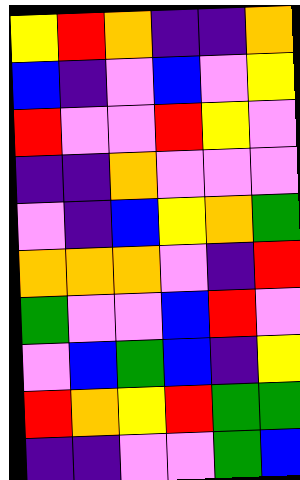[["yellow", "red", "orange", "indigo", "indigo", "orange"], ["blue", "indigo", "violet", "blue", "violet", "yellow"], ["red", "violet", "violet", "red", "yellow", "violet"], ["indigo", "indigo", "orange", "violet", "violet", "violet"], ["violet", "indigo", "blue", "yellow", "orange", "green"], ["orange", "orange", "orange", "violet", "indigo", "red"], ["green", "violet", "violet", "blue", "red", "violet"], ["violet", "blue", "green", "blue", "indigo", "yellow"], ["red", "orange", "yellow", "red", "green", "green"], ["indigo", "indigo", "violet", "violet", "green", "blue"]]